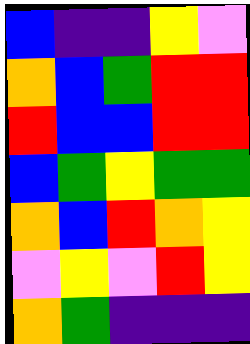[["blue", "indigo", "indigo", "yellow", "violet"], ["orange", "blue", "green", "red", "red"], ["red", "blue", "blue", "red", "red"], ["blue", "green", "yellow", "green", "green"], ["orange", "blue", "red", "orange", "yellow"], ["violet", "yellow", "violet", "red", "yellow"], ["orange", "green", "indigo", "indigo", "indigo"]]